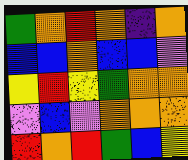[["green", "orange", "red", "orange", "indigo", "orange"], ["blue", "blue", "orange", "blue", "blue", "violet"], ["yellow", "red", "yellow", "green", "orange", "orange"], ["violet", "blue", "violet", "orange", "orange", "orange"], ["red", "orange", "red", "green", "blue", "yellow"]]